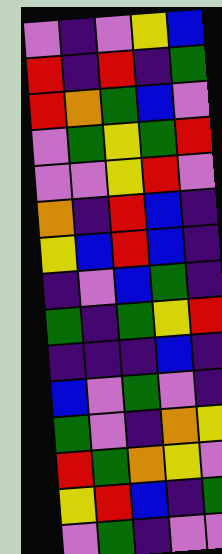[["violet", "indigo", "violet", "yellow", "blue"], ["red", "indigo", "red", "indigo", "green"], ["red", "orange", "green", "blue", "violet"], ["violet", "green", "yellow", "green", "red"], ["violet", "violet", "yellow", "red", "violet"], ["orange", "indigo", "red", "blue", "indigo"], ["yellow", "blue", "red", "blue", "indigo"], ["indigo", "violet", "blue", "green", "indigo"], ["green", "indigo", "green", "yellow", "red"], ["indigo", "indigo", "indigo", "blue", "indigo"], ["blue", "violet", "green", "violet", "indigo"], ["green", "violet", "indigo", "orange", "yellow"], ["red", "green", "orange", "yellow", "violet"], ["yellow", "red", "blue", "indigo", "green"], ["violet", "green", "indigo", "violet", "violet"]]